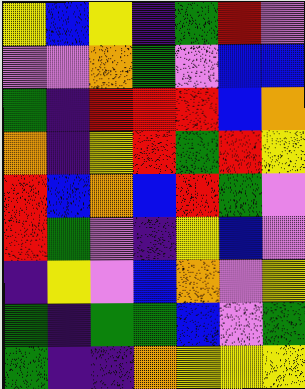[["yellow", "blue", "yellow", "indigo", "green", "red", "violet"], ["violet", "violet", "orange", "green", "violet", "blue", "blue"], ["green", "indigo", "red", "red", "red", "blue", "orange"], ["orange", "indigo", "yellow", "red", "green", "red", "yellow"], ["red", "blue", "orange", "blue", "red", "green", "violet"], ["red", "green", "violet", "indigo", "yellow", "blue", "violet"], ["indigo", "yellow", "violet", "blue", "orange", "violet", "yellow"], ["green", "indigo", "green", "green", "blue", "violet", "green"], ["green", "indigo", "indigo", "orange", "yellow", "yellow", "yellow"]]